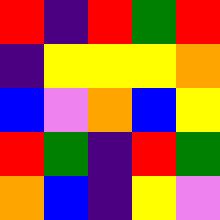[["red", "indigo", "red", "green", "red"], ["indigo", "yellow", "yellow", "yellow", "orange"], ["blue", "violet", "orange", "blue", "yellow"], ["red", "green", "indigo", "red", "green"], ["orange", "blue", "indigo", "yellow", "violet"]]